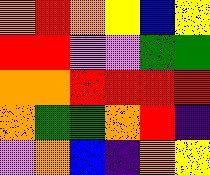[["orange", "red", "orange", "yellow", "blue", "yellow"], ["red", "red", "violet", "violet", "green", "green"], ["orange", "orange", "red", "red", "red", "red"], ["orange", "green", "green", "orange", "red", "indigo"], ["violet", "orange", "blue", "indigo", "orange", "yellow"]]